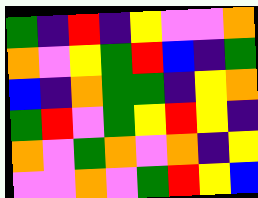[["green", "indigo", "red", "indigo", "yellow", "violet", "violet", "orange"], ["orange", "violet", "yellow", "green", "red", "blue", "indigo", "green"], ["blue", "indigo", "orange", "green", "green", "indigo", "yellow", "orange"], ["green", "red", "violet", "green", "yellow", "red", "yellow", "indigo"], ["orange", "violet", "green", "orange", "violet", "orange", "indigo", "yellow"], ["violet", "violet", "orange", "violet", "green", "red", "yellow", "blue"]]